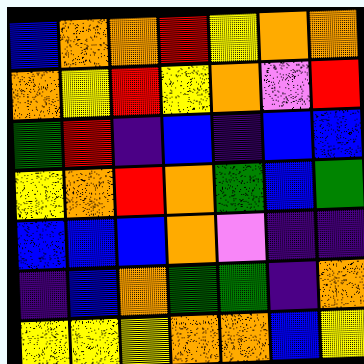[["blue", "orange", "orange", "red", "yellow", "orange", "orange"], ["orange", "yellow", "red", "yellow", "orange", "violet", "red"], ["green", "red", "indigo", "blue", "indigo", "blue", "blue"], ["yellow", "orange", "red", "orange", "green", "blue", "green"], ["blue", "blue", "blue", "orange", "violet", "indigo", "indigo"], ["indigo", "blue", "orange", "green", "green", "indigo", "orange"], ["yellow", "yellow", "yellow", "orange", "orange", "blue", "yellow"]]